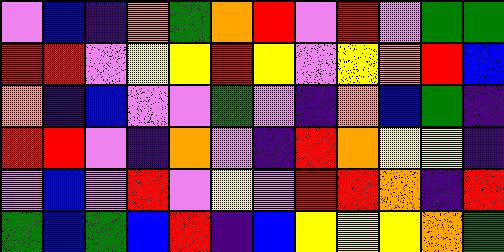[["violet", "blue", "indigo", "orange", "green", "orange", "red", "violet", "red", "violet", "green", "green"], ["red", "red", "violet", "yellow", "yellow", "red", "yellow", "violet", "yellow", "orange", "red", "blue"], ["orange", "indigo", "blue", "violet", "violet", "green", "violet", "indigo", "orange", "blue", "green", "indigo"], ["red", "red", "violet", "indigo", "orange", "violet", "indigo", "red", "orange", "yellow", "yellow", "indigo"], ["violet", "blue", "violet", "red", "violet", "yellow", "violet", "red", "red", "orange", "indigo", "red"], ["green", "blue", "green", "blue", "red", "indigo", "blue", "yellow", "yellow", "yellow", "orange", "green"]]